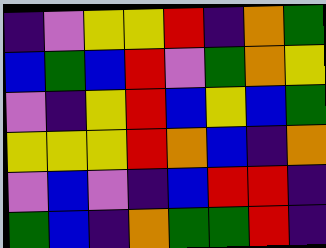[["indigo", "violet", "yellow", "yellow", "red", "indigo", "orange", "green"], ["blue", "green", "blue", "red", "violet", "green", "orange", "yellow"], ["violet", "indigo", "yellow", "red", "blue", "yellow", "blue", "green"], ["yellow", "yellow", "yellow", "red", "orange", "blue", "indigo", "orange"], ["violet", "blue", "violet", "indigo", "blue", "red", "red", "indigo"], ["green", "blue", "indigo", "orange", "green", "green", "red", "indigo"]]